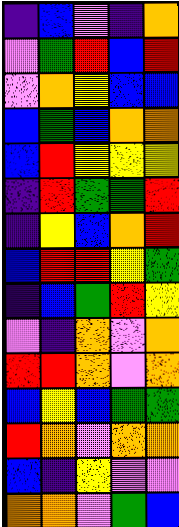[["indigo", "blue", "violet", "indigo", "orange"], ["violet", "green", "red", "blue", "red"], ["violet", "orange", "yellow", "blue", "blue"], ["blue", "green", "blue", "orange", "orange"], ["blue", "red", "yellow", "yellow", "yellow"], ["indigo", "red", "green", "green", "red"], ["indigo", "yellow", "blue", "orange", "red"], ["blue", "red", "red", "yellow", "green"], ["indigo", "blue", "green", "red", "yellow"], ["violet", "indigo", "orange", "violet", "orange"], ["red", "red", "orange", "violet", "orange"], ["blue", "yellow", "blue", "green", "green"], ["red", "orange", "violet", "orange", "orange"], ["blue", "indigo", "yellow", "violet", "violet"], ["orange", "orange", "violet", "green", "blue"]]